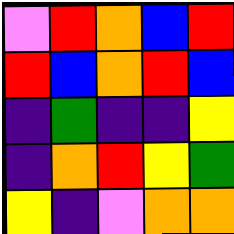[["violet", "red", "orange", "blue", "red"], ["red", "blue", "orange", "red", "blue"], ["indigo", "green", "indigo", "indigo", "yellow"], ["indigo", "orange", "red", "yellow", "green"], ["yellow", "indigo", "violet", "orange", "orange"]]